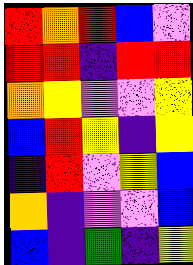[["red", "orange", "red", "blue", "violet"], ["red", "red", "indigo", "red", "red"], ["orange", "yellow", "violet", "violet", "yellow"], ["blue", "red", "yellow", "indigo", "yellow"], ["indigo", "red", "violet", "yellow", "blue"], ["orange", "indigo", "violet", "violet", "blue"], ["blue", "indigo", "green", "indigo", "yellow"]]